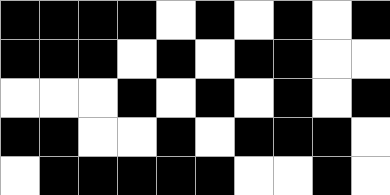[["black", "black", "black", "black", "white", "black", "white", "black", "white", "black"], ["black", "black", "black", "white", "black", "white", "black", "black", "white", "white"], ["white", "white", "white", "black", "white", "black", "white", "black", "white", "black"], ["black", "black", "white", "white", "black", "white", "black", "black", "black", "white"], ["white", "black", "black", "black", "black", "black", "white", "white", "black", "white"]]